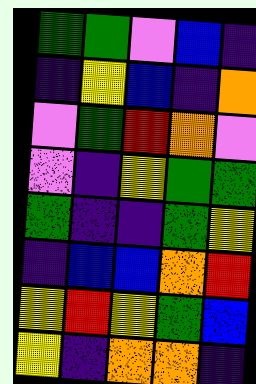[["green", "green", "violet", "blue", "indigo"], ["indigo", "yellow", "blue", "indigo", "orange"], ["violet", "green", "red", "orange", "violet"], ["violet", "indigo", "yellow", "green", "green"], ["green", "indigo", "indigo", "green", "yellow"], ["indigo", "blue", "blue", "orange", "red"], ["yellow", "red", "yellow", "green", "blue"], ["yellow", "indigo", "orange", "orange", "indigo"]]